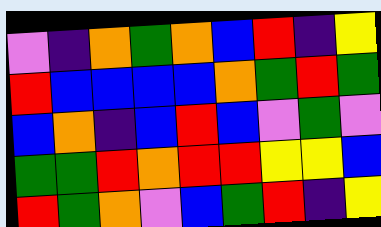[["violet", "indigo", "orange", "green", "orange", "blue", "red", "indigo", "yellow"], ["red", "blue", "blue", "blue", "blue", "orange", "green", "red", "green"], ["blue", "orange", "indigo", "blue", "red", "blue", "violet", "green", "violet"], ["green", "green", "red", "orange", "red", "red", "yellow", "yellow", "blue"], ["red", "green", "orange", "violet", "blue", "green", "red", "indigo", "yellow"]]